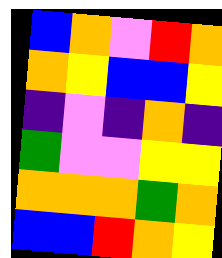[["blue", "orange", "violet", "red", "orange"], ["orange", "yellow", "blue", "blue", "yellow"], ["indigo", "violet", "indigo", "orange", "indigo"], ["green", "violet", "violet", "yellow", "yellow"], ["orange", "orange", "orange", "green", "orange"], ["blue", "blue", "red", "orange", "yellow"]]